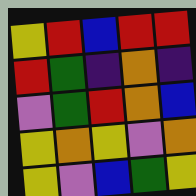[["yellow", "red", "blue", "red", "red"], ["red", "green", "indigo", "orange", "indigo"], ["violet", "green", "red", "orange", "blue"], ["yellow", "orange", "yellow", "violet", "orange"], ["yellow", "violet", "blue", "green", "yellow"]]